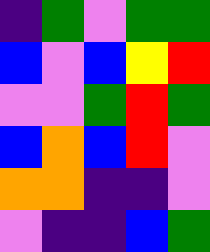[["indigo", "green", "violet", "green", "green"], ["blue", "violet", "blue", "yellow", "red"], ["violet", "violet", "green", "red", "green"], ["blue", "orange", "blue", "red", "violet"], ["orange", "orange", "indigo", "indigo", "violet"], ["violet", "indigo", "indigo", "blue", "green"]]